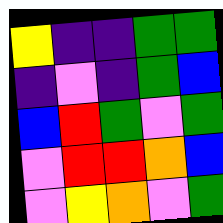[["yellow", "indigo", "indigo", "green", "green"], ["indigo", "violet", "indigo", "green", "blue"], ["blue", "red", "green", "violet", "green"], ["violet", "red", "red", "orange", "blue"], ["violet", "yellow", "orange", "violet", "green"]]